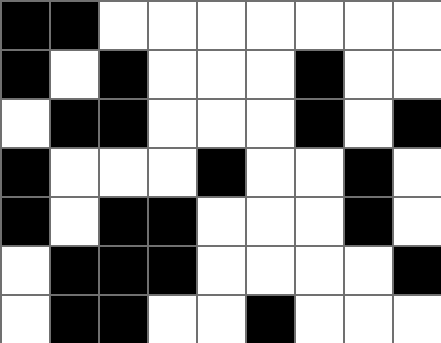[["black", "black", "white", "white", "white", "white", "white", "white", "white"], ["black", "white", "black", "white", "white", "white", "black", "white", "white"], ["white", "black", "black", "white", "white", "white", "black", "white", "black"], ["black", "white", "white", "white", "black", "white", "white", "black", "white"], ["black", "white", "black", "black", "white", "white", "white", "black", "white"], ["white", "black", "black", "black", "white", "white", "white", "white", "black"], ["white", "black", "black", "white", "white", "black", "white", "white", "white"]]